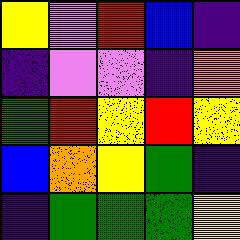[["yellow", "violet", "red", "blue", "indigo"], ["indigo", "violet", "violet", "indigo", "orange"], ["green", "red", "yellow", "red", "yellow"], ["blue", "orange", "yellow", "green", "indigo"], ["indigo", "green", "green", "green", "yellow"]]